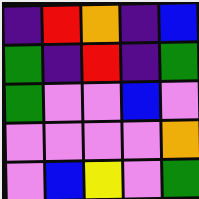[["indigo", "red", "orange", "indigo", "blue"], ["green", "indigo", "red", "indigo", "green"], ["green", "violet", "violet", "blue", "violet"], ["violet", "violet", "violet", "violet", "orange"], ["violet", "blue", "yellow", "violet", "green"]]